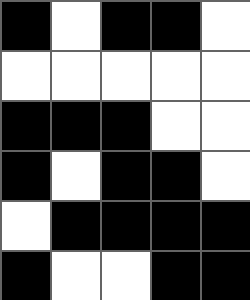[["black", "white", "black", "black", "white"], ["white", "white", "white", "white", "white"], ["black", "black", "black", "white", "white"], ["black", "white", "black", "black", "white"], ["white", "black", "black", "black", "black"], ["black", "white", "white", "black", "black"]]